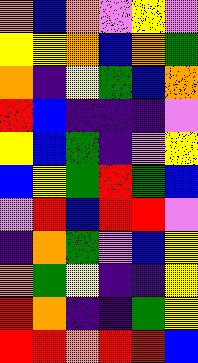[["orange", "blue", "orange", "violet", "yellow", "violet"], ["yellow", "yellow", "orange", "blue", "orange", "green"], ["orange", "indigo", "yellow", "green", "blue", "orange"], ["red", "blue", "indigo", "indigo", "indigo", "violet"], ["yellow", "blue", "green", "indigo", "violet", "yellow"], ["blue", "yellow", "green", "red", "green", "blue"], ["violet", "red", "blue", "red", "red", "violet"], ["indigo", "orange", "green", "violet", "blue", "yellow"], ["orange", "green", "yellow", "indigo", "indigo", "yellow"], ["red", "orange", "indigo", "indigo", "green", "yellow"], ["red", "red", "orange", "red", "red", "blue"]]